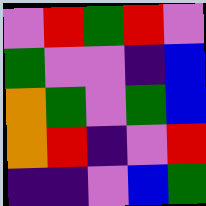[["violet", "red", "green", "red", "violet"], ["green", "violet", "violet", "indigo", "blue"], ["orange", "green", "violet", "green", "blue"], ["orange", "red", "indigo", "violet", "red"], ["indigo", "indigo", "violet", "blue", "green"]]